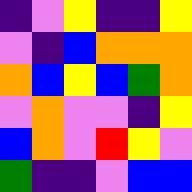[["indigo", "violet", "yellow", "indigo", "indigo", "yellow"], ["violet", "indigo", "blue", "orange", "orange", "orange"], ["orange", "blue", "yellow", "blue", "green", "orange"], ["violet", "orange", "violet", "violet", "indigo", "yellow"], ["blue", "orange", "violet", "red", "yellow", "violet"], ["green", "indigo", "indigo", "violet", "blue", "blue"]]